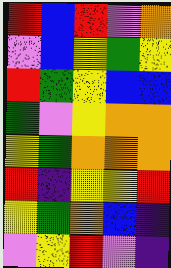[["red", "blue", "red", "violet", "orange"], ["violet", "blue", "yellow", "green", "yellow"], ["red", "green", "yellow", "blue", "blue"], ["green", "violet", "yellow", "orange", "orange"], ["yellow", "green", "orange", "orange", "orange"], ["red", "indigo", "yellow", "yellow", "red"], ["yellow", "green", "orange", "blue", "indigo"], ["violet", "yellow", "red", "violet", "indigo"]]